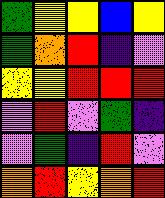[["green", "yellow", "yellow", "blue", "yellow"], ["green", "orange", "red", "indigo", "violet"], ["yellow", "yellow", "red", "red", "red"], ["violet", "red", "violet", "green", "indigo"], ["violet", "green", "indigo", "red", "violet"], ["orange", "red", "yellow", "orange", "red"]]